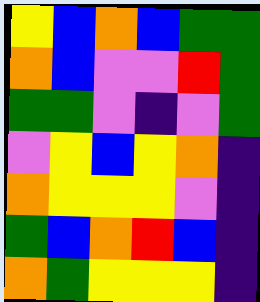[["yellow", "blue", "orange", "blue", "green", "green"], ["orange", "blue", "violet", "violet", "red", "green"], ["green", "green", "violet", "indigo", "violet", "green"], ["violet", "yellow", "blue", "yellow", "orange", "indigo"], ["orange", "yellow", "yellow", "yellow", "violet", "indigo"], ["green", "blue", "orange", "red", "blue", "indigo"], ["orange", "green", "yellow", "yellow", "yellow", "indigo"]]